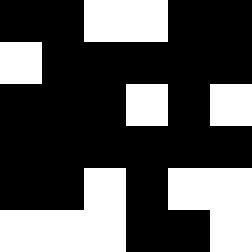[["black", "black", "white", "white", "black", "black"], ["white", "black", "black", "black", "black", "black"], ["black", "black", "black", "white", "black", "white"], ["black", "black", "black", "black", "black", "black"], ["black", "black", "white", "black", "white", "white"], ["white", "white", "white", "black", "black", "white"]]